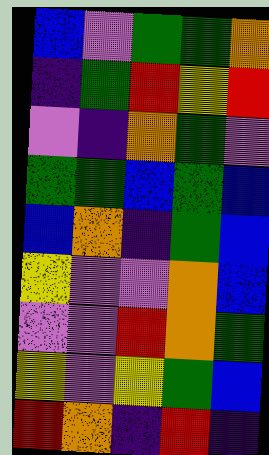[["blue", "violet", "green", "green", "orange"], ["indigo", "green", "red", "yellow", "red"], ["violet", "indigo", "orange", "green", "violet"], ["green", "green", "blue", "green", "blue"], ["blue", "orange", "indigo", "green", "blue"], ["yellow", "violet", "violet", "orange", "blue"], ["violet", "violet", "red", "orange", "green"], ["yellow", "violet", "yellow", "green", "blue"], ["red", "orange", "indigo", "red", "indigo"]]